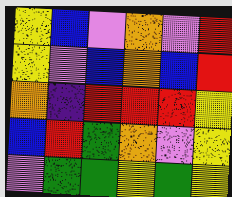[["yellow", "blue", "violet", "orange", "violet", "red"], ["yellow", "violet", "blue", "orange", "blue", "red"], ["orange", "indigo", "red", "red", "red", "yellow"], ["blue", "red", "green", "orange", "violet", "yellow"], ["violet", "green", "green", "yellow", "green", "yellow"]]